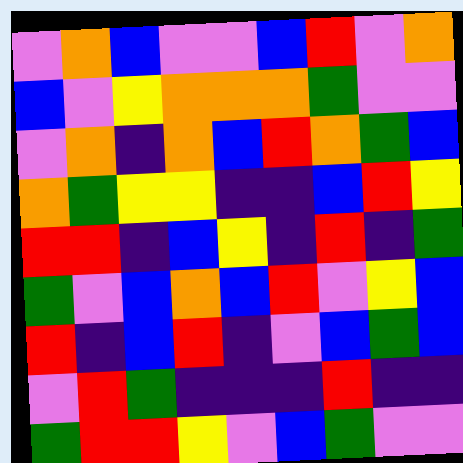[["violet", "orange", "blue", "violet", "violet", "blue", "red", "violet", "orange"], ["blue", "violet", "yellow", "orange", "orange", "orange", "green", "violet", "violet"], ["violet", "orange", "indigo", "orange", "blue", "red", "orange", "green", "blue"], ["orange", "green", "yellow", "yellow", "indigo", "indigo", "blue", "red", "yellow"], ["red", "red", "indigo", "blue", "yellow", "indigo", "red", "indigo", "green"], ["green", "violet", "blue", "orange", "blue", "red", "violet", "yellow", "blue"], ["red", "indigo", "blue", "red", "indigo", "violet", "blue", "green", "blue"], ["violet", "red", "green", "indigo", "indigo", "indigo", "red", "indigo", "indigo"], ["green", "red", "red", "yellow", "violet", "blue", "green", "violet", "violet"]]